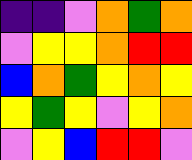[["indigo", "indigo", "violet", "orange", "green", "orange"], ["violet", "yellow", "yellow", "orange", "red", "red"], ["blue", "orange", "green", "yellow", "orange", "yellow"], ["yellow", "green", "yellow", "violet", "yellow", "orange"], ["violet", "yellow", "blue", "red", "red", "violet"]]